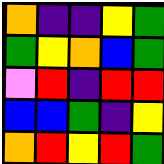[["orange", "indigo", "indigo", "yellow", "green"], ["green", "yellow", "orange", "blue", "green"], ["violet", "red", "indigo", "red", "red"], ["blue", "blue", "green", "indigo", "yellow"], ["orange", "red", "yellow", "red", "green"]]